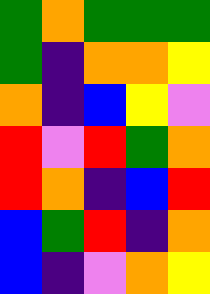[["green", "orange", "green", "green", "green"], ["green", "indigo", "orange", "orange", "yellow"], ["orange", "indigo", "blue", "yellow", "violet"], ["red", "violet", "red", "green", "orange"], ["red", "orange", "indigo", "blue", "red"], ["blue", "green", "red", "indigo", "orange"], ["blue", "indigo", "violet", "orange", "yellow"]]